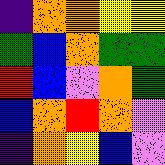[["indigo", "orange", "orange", "yellow", "yellow"], ["green", "blue", "orange", "green", "green"], ["red", "blue", "violet", "orange", "green"], ["blue", "orange", "red", "orange", "violet"], ["indigo", "orange", "yellow", "blue", "violet"]]